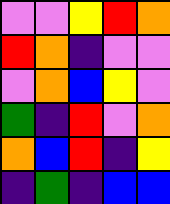[["violet", "violet", "yellow", "red", "orange"], ["red", "orange", "indigo", "violet", "violet"], ["violet", "orange", "blue", "yellow", "violet"], ["green", "indigo", "red", "violet", "orange"], ["orange", "blue", "red", "indigo", "yellow"], ["indigo", "green", "indigo", "blue", "blue"]]